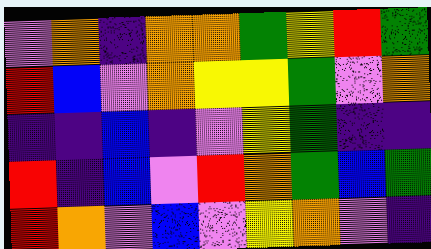[["violet", "orange", "indigo", "orange", "orange", "green", "yellow", "red", "green"], ["red", "blue", "violet", "orange", "yellow", "yellow", "green", "violet", "orange"], ["indigo", "indigo", "blue", "indigo", "violet", "yellow", "green", "indigo", "indigo"], ["red", "indigo", "blue", "violet", "red", "orange", "green", "blue", "green"], ["red", "orange", "violet", "blue", "violet", "yellow", "orange", "violet", "indigo"]]